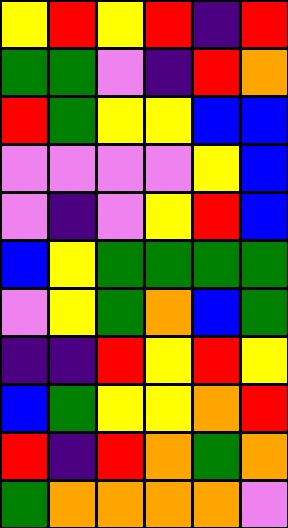[["yellow", "red", "yellow", "red", "indigo", "red"], ["green", "green", "violet", "indigo", "red", "orange"], ["red", "green", "yellow", "yellow", "blue", "blue"], ["violet", "violet", "violet", "violet", "yellow", "blue"], ["violet", "indigo", "violet", "yellow", "red", "blue"], ["blue", "yellow", "green", "green", "green", "green"], ["violet", "yellow", "green", "orange", "blue", "green"], ["indigo", "indigo", "red", "yellow", "red", "yellow"], ["blue", "green", "yellow", "yellow", "orange", "red"], ["red", "indigo", "red", "orange", "green", "orange"], ["green", "orange", "orange", "orange", "orange", "violet"]]